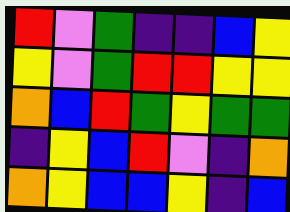[["red", "violet", "green", "indigo", "indigo", "blue", "yellow"], ["yellow", "violet", "green", "red", "red", "yellow", "yellow"], ["orange", "blue", "red", "green", "yellow", "green", "green"], ["indigo", "yellow", "blue", "red", "violet", "indigo", "orange"], ["orange", "yellow", "blue", "blue", "yellow", "indigo", "blue"]]